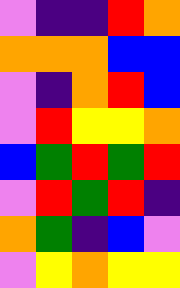[["violet", "indigo", "indigo", "red", "orange"], ["orange", "orange", "orange", "blue", "blue"], ["violet", "indigo", "orange", "red", "blue"], ["violet", "red", "yellow", "yellow", "orange"], ["blue", "green", "red", "green", "red"], ["violet", "red", "green", "red", "indigo"], ["orange", "green", "indigo", "blue", "violet"], ["violet", "yellow", "orange", "yellow", "yellow"]]